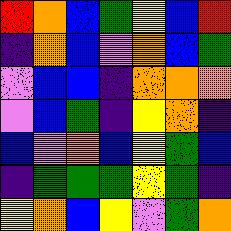[["red", "orange", "blue", "green", "yellow", "blue", "red"], ["indigo", "orange", "blue", "violet", "orange", "blue", "green"], ["violet", "blue", "blue", "indigo", "orange", "orange", "orange"], ["violet", "blue", "green", "indigo", "yellow", "orange", "indigo"], ["blue", "violet", "orange", "blue", "yellow", "green", "blue"], ["indigo", "green", "green", "green", "yellow", "green", "indigo"], ["yellow", "orange", "blue", "yellow", "violet", "green", "orange"]]